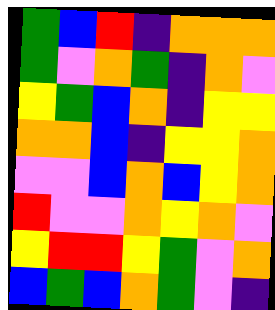[["green", "blue", "red", "indigo", "orange", "orange", "orange"], ["green", "violet", "orange", "green", "indigo", "orange", "violet"], ["yellow", "green", "blue", "orange", "indigo", "yellow", "yellow"], ["orange", "orange", "blue", "indigo", "yellow", "yellow", "orange"], ["violet", "violet", "blue", "orange", "blue", "yellow", "orange"], ["red", "violet", "violet", "orange", "yellow", "orange", "violet"], ["yellow", "red", "red", "yellow", "green", "violet", "orange"], ["blue", "green", "blue", "orange", "green", "violet", "indigo"]]